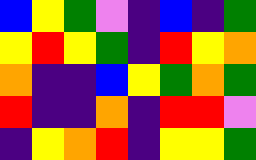[["blue", "yellow", "green", "violet", "indigo", "blue", "indigo", "green"], ["yellow", "red", "yellow", "green", "indigo", "red", "yellow", "orange"], ["orange", "indigo", "indigo", "blue", "yellow", "green", "orange", "green"], ["red", "indigo", "indigo", "orange", "indigo", "red", "red", "violet"], ["indigo", "yellow", "orange", "red", "indigo", "yellow", "yellow", "green"]]